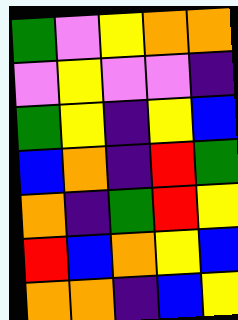[["green", "violet", "yellow", "orange", "orange"], ["violet", "yellow", "violet", "violet", "indigo"], ["green", "yellow", "indigo", "yellow", "blue"], ["blue", "orange", "indigo", "red", "green"], ["orange", "indigo", "green", "red", "yellow"], ["red", "blue", "orange", "yellow", "blue"], ["orange", "orange", "indigo", "blue", "yellow"]]